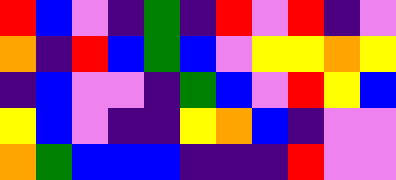[["red", "blue", "violet", "indigo", "green", "indigo", "red", "violet", "red", "indigo", "violet"], ["orange", "indigo", "red", "blue", "green", "blue", "violet", "yellow", "yellow", "orange", "yellow"], ["indigo", "blue", "violet", "violet", "indigo", "green", "blue", "violet", "red", "yellow", "blue"], ["yellow", "blue", "violet", "indigo", "indigo", "yellow", "orange", "blue", "indigo", "violet", "violet"], ["orange", "green", "blue", "blue", "blue", "indigo", "indigo", "indigo", "red", "violet", "violet"]]